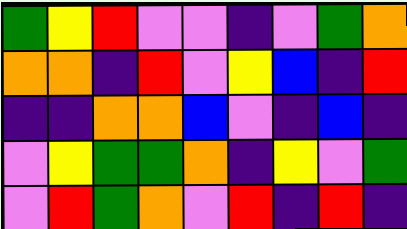[["green", "yellow", "red", "violet", "violet", "indigo", "violet", "green", "orange"], ["orange", "orange", "indigo", "red", "violet", "yellow", "blue", "indigo", "red"], ["indigo", "indigo", "orange", "orange", "blue", "violet", "indigo", "blue", "indigo"], ["violet", "yellow", "green", "green", "orange", "indigo", "yellow", "violet", "green"], ["violet", "red", "green", "orange", "violet", "red", "indigo", "red", "indigo"]]